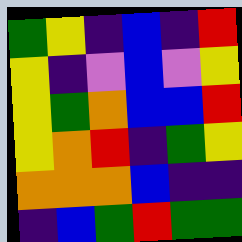[["green", "yellow", "indigo", "blue", "indigo", "red"], ["yellow", "indigo", "violet", "blue", "violet", "yellow"], ["yellow", "green", "orange", "blue", "blue", "red"], ["yellow", "orange", "red", "indigo", "green", "yellow"], ["orange", "orange", "orange", "blue", "indigo", "indigo"], ["indigo", "blue", "green", "red", "green", "green"]]